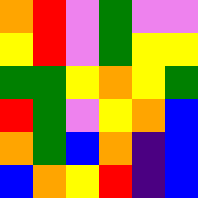[["orange", "red", "violet", "green", "violet", "violet"], ["yellow", "red", "violet", "green", "yellow", "yellow"], ["green", "green", "yellow", "orange", "yellow", "green"], ["red", "green", "violet", "yellow", "orange", "blue"], ["orange", "green", "blue", "orange", "indigo", "blue"], ["blue", "orange", "yellow", "red", "indigo", "blue"]]